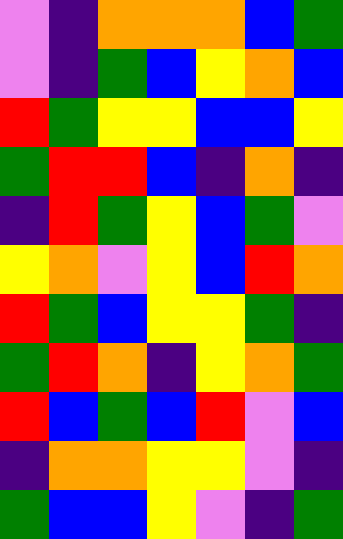[["violet", "indigo", "orange", "orange", "orange", "blue", "green"], ["violet", "indigo", "green", "blue", "yellow", "orange", "blue"], ["red", "green", "yellow", "yellow", "blue", "blue", "yellow"], ["green", "red", "red", "blue", "indigo", "orange", "indigo"], ["indigo", "red", "green", "yellow", "blue", "green", "violet"], ["yellow", "orange", "violet", "yellow", "blue", "red", "orange"], ["red", "green", "blue", "yellow", "yellow", "green", "indigo"], ["green", "red", "orange", "indigo", "yellow", "orange", "green"], ["red", "blue", "green", "blue", "red", "violet", "blue"], ["indigo", "orange", "orange", "yellow", "yellow", "violet", "indigo"], ["green", "blue", "blue", "yellow", "violet", "indigo", "green"]]